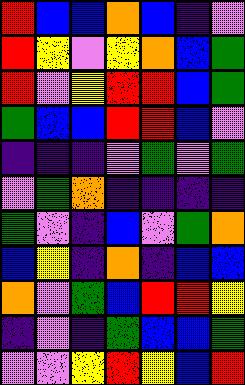[["red", "blue", "blue", "orange", "blue", "indigo", "violet"], ["red", "yellow", "violet", "yellow", "orange", "blue", "green"], ["red", "violet", "yellow", "red", "red", "blue", "green"], ["green", "blue", "blue", "red", "red", "blue", "violet"], ["indigo", "indigo", "indigo", "violet", "green", "violet", "green"], ["violet", "green", "orange", "indigo", "indigo", "indigo", "indigo"], ["green", "violet", "indigo", "blue", "violet", "green", "orange"], ["blue", "yellow", "indigo", "orange", "indigo", "blue", "blue"], ["orange", "violet", "green", "blue", "red", "red", "yellow"], ["indigo", "violet", "indigo", "green", "blue", "blue", "green"], ["violet", "violet", "yellow", "red", "yellow", "blue", "red"]]